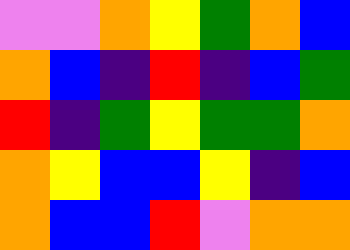[["violet", "violet", "orange", "yellow", "green", "orange", "blue"], ["orange", "blue", "indigo", "red", "indigo", "blue", "green"], ["red", "indigo", "green", "yellow", "green", "green", "orange"], ["orange", "yellow", "blue", "blue", "yellow", "indigo", "blue"], ["orange", "blue", "blue", "red", "violet", "orange", "orange"]]